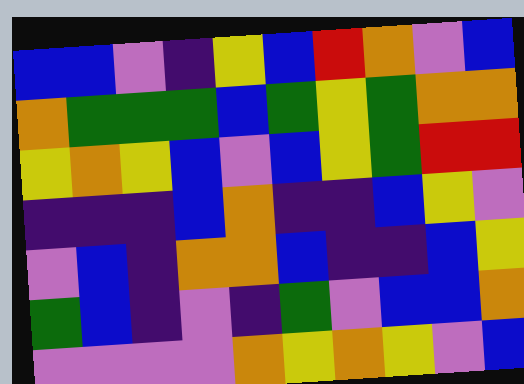[["blue", "blue", "violet", "indigo", "yellow", "blue", "red", "orange", "violet", "blue"], ["orange", "green", "green", "green", "blue", "green", "yellow", "green", "orange", "orange"], ["yellow", "orange", "yellow", "blue", "violet", "blue", "yellow", "green", "red", "red"], ["indigo", "indigo", "indigo", "blue", "orange", "indigo", "indigo", "blue", "yellow", "violet"], ["violet", "blue", "indigo", "orange", "orange", "blue", "indigo", "indigo", "blue", "yellow"], ["green", "blue", "indigo", "violet", "indigo", "green", "violet", "blue", "blue", "orange"], ["violet", "violet", "violet", "violet", "orange", "yellow", "orange", "yellow", "violet", "blue"]]